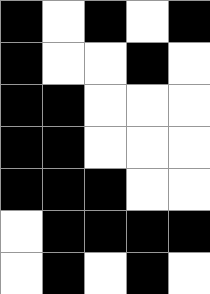[["black", "white", "black", "white", "black"], ["black", "white", "white", "black", "white"], ["black", "black", "white", "white", "white"], ["black", "black", "white", "white", "white"], ["black", "black", "black", "white", "white"], ["white", "black", "black", "black", "black"], ["white", "black", "white", "black", "white"]]